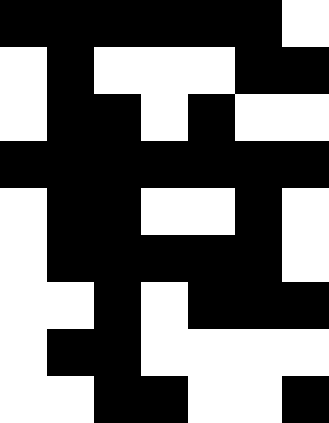[["black", "black", "black", "black", "black", "black", "white"], ["white", "black", "white", "white", "white", "black", "black"], ["white", "black", "black", "white", "black", "white", "white"], ["black", "black", "black", "black", "black", "black", "black"], ["white", "black", "black", "white", "white", "black", "white"], ["white", "black", "black", "black", "black", "black", "white"], ["white", "white", "black", "white", "black", "black", "black"], ["white", "black", "black", "white", "white", "white", "white"], ["white", "white", "black", "black", "white", "white", "black"]]